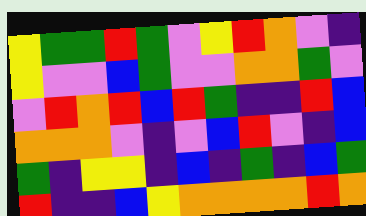[["yellow", "green", "green", "red", "green", "violet", "yellow", "red", "orange", "violet", "indigo"], ["yellow", "violet", "violet", "blue", "green", "violet", "violet", "orange", "orange", "green", "violet"], ["violet", "red", "orange", "red", "blue", "red", "green", "indigo", "indigo", "red", "blue"], ["orange", "orange", "orange", "violet", "indigo", "violet", "blue", "red", "violet", "indigo", "blue"], ["green", "indigo", "yellow", "yellow", "indigo", "blue", "indigo", "green", "indigo", "blue", "green"], ["red", "indigo", "indigo", "blue", "yellow", "orange", "orange", "orange", "orange", "red", "orange"]]